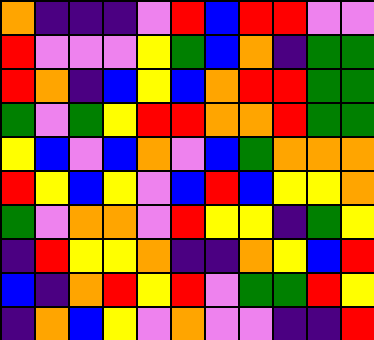[["orange", "indigo", "indigo", "indigo", "violet", "red", "blue", "red", "red", "violet", "violet"], ["red", "violet", "violet", "violet", "yellow", "green", "blue", "orange", "indigo", "green", "green"], ["red", "orange", "indigo", "blue", "yellow", "blue", "orange", "red", "red", "green", "green"], ["green", "violet", "green", "yellow", "red", "red", "orange", "orange", "red", "green", "green"], ["yellow", "blue", "violet", "blue", "orange", "violet", "blue", "green", "orange", "orange", "orange"], ["red", "yellow", "blue", "yellow", "violet", "blue", "red", "blue", "yellow", "yellow", "orange"], ["green", "violet", "orange", "orange", "violet", "red", "yellow", "yellow", "indigo", "green", "yellow"], ["indigo", "red", "yellow", "yellow", "orange", "indigo", "indigo", "orange", "yellow", "blue", "red"], ["blue", "indigo", "orange", "red", "yellow", "red", "violet", "green", "green", "red", "yellow"], ["indigo", "orange", "blue", "yellow", "violet", "orange", "violet", "violet", "indigo", "indigo", "red"]]